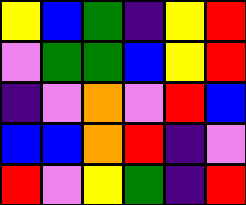[["yellow", "blue", "green", "indigo", "yellow", "red"], ["violet", "green", "green", "blue", "yellow", "red"], ["indigo", "violet", "orange", "violet", "red", "blue"], ["blue", "blue", "orange", "red", "indigo", "violet"], ["red", "violet", "yellow", "green", "indigo", "red"]]